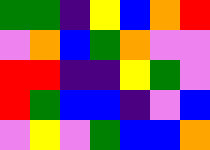[["green", "green", "indigo", "yellow", "blue", "orange", "red"], ["violet", "orange", "blue", "green", "orange", "violet", "violet"], ["red", "red", "indigo", "indigo", "yellow", "green", "violet"], ["red", "green", "blue", "blue", "indigo", "violet", "blue"], ["violet", "yellow", "violet", "green", "blue", "blue", "orange"]]